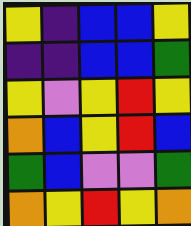[["yellow", "indigo", "blue", "blue", "yellow"], ["indigo", "indigo", "blue", "blue", "green"], ["yellow", "violet", "yellow", "red", "yellow"], ["orange", "blue", "yellow", "red", "blue"], ["green", "blue", "violet", "violet", "green"], ["orange", "yellow", "red", "yellow", "orange"]]